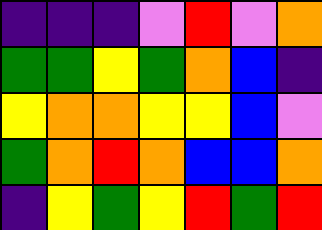[["indigo", "indigo", "indigo", "violet", "red", "violet", "orange"], ["green", "green", "yellow", "green", "orange", "blue", "indigo"], ["yellow", "orange", "orange", "yellow", "yellow", "blue", "violet"], ["green", "orange", "red", "orange", "blue", "blue", "orange"], ["indigo", "yellow", "green", "yellow", "red", "green", "red"]]